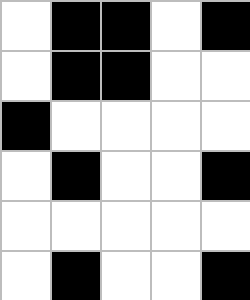[["white", "black", "black", "white", "black"], ["white", "black", "black", "white", "white"], ["black", "white", "white", "white", "white"], ["white", "black", "white", "white", "black"], ["white", "white", "white", "white", "white"], ["white", "black", "white", "white", "black"]]